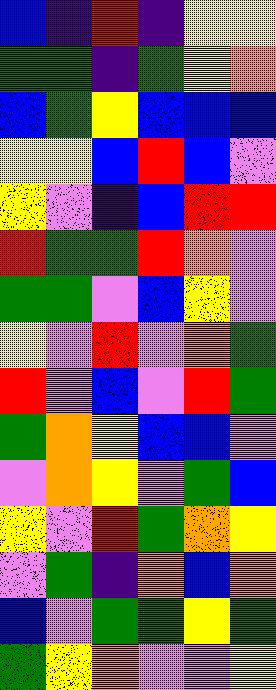[["blue", "indigo", "red", "indigo", "yellow", "yellow"], ["green", "green", "indigo", "green", "yellow", "orange"], ["blue", "green", "yellow", "blue", "blue", "blue"], ["yellow", "yellow", "blue", "red", "blue", "violet"], ["yellow", "violet", "indigo", "blue", "red", "red"], ["red", "green", "green", "red", "orange", "violet"], ["green", "green", "violet", "blue", "yellow", "violet"], ["yellow", "violet", "red", "violet", "orange", "green"], ["red", "violet", "blue", "violet", "red", "green"], ["green", "orange", "yellow", "blue", "blue", "violet"], ["violet", "orange", "yellow", "violet", "green", "blue"], ["yellow", "violet", "red", "green", "orange", "yellow"], ["violet", "green", "indigo", "orange", "blue", "orange"], ["blue", "violet", "green", "green", "yellow", "green"], ["green", "yellow", "orange", "violet", "violet", "yellow"]]